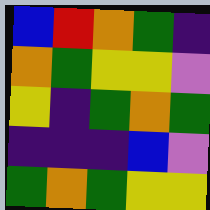[["blue", "red", "orange", "green", "indigo"], ["orange", "green", "yellow", "yellow", "violet"], ["yellow", "indigo", "green", "orange", "green"], ["indigo", "indigo", "indigo", "blue", "violet"], ["green", "orange", "green", "yellow", "yellow"]]